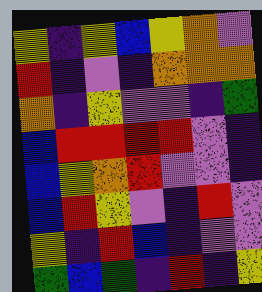[["yellow", "indigo", "yellow", "blue", "yellow", "orange", "violet"], ["red", "indigo", "violet", "indigo", "orange", "orange", "orange"], ["orange", "indigo", "yellow", "violet", "violet", "indigo", "green"], ["blue", "red", "red", "red", "red", "violet", "indigo"], ["blue", "yellow", "orange", "red", "violet", "violet", "indigo"], ["blue", "red", "yellow", "violet", "indigo", "red", "violet"], ["yellow", "indigo", "red", "blue", "indigo", "violet", "violet"], ["green", "blue", "green", "indigo", "red", "indigo", "yellow"]]